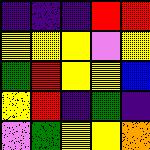[["indigo", "indigo", "indigo", "red", "red"], ["yellow", "yellow", "yellow", "violet", "yellow"], ["green", "red", "yellow", "yellow", "blue"], ["yellow", "red", "indigo", "green", "indigo"], ["violet", "green", "yellow", "yellow", "orange"]]